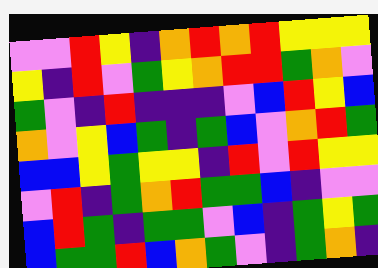[["violet", "violet", "red", "yellow", "indigo", "orange", "red", "orange", "red", "yellow", "yellow", "yellow"], ["yellow", "indigo", "red", "violet", "green", "yellow", "orange", "red", "red", "green", "orange", "violet"], ["green", "violet", "indigo", "red", "indigo", "indigo", "indigo", "violet", "blue", "red", "yellow", "blue"], ["orange", "violet", "yellow", "blue", "green", "indigo", "green", "blue", "violet", "orange", "red", "green"], ["blue", "blue", "yellow", "green", "yellow", "yellow", "indigo", "red", "violet", "red", "yellow", "yellow"], ["violet", "red", "indigo", "green", "orange", "red", "green", "green", "blue", "indigo", "violet", "violet"], ["blue", "red", "green", "indigo", "green", "green", "violet", "blue", "indigo", "green", "yellow", "green"], ["blue", "green", "green", "red", "blue", "orange", "green", "violet", "indigo", "green", "orange", "indigo"]]